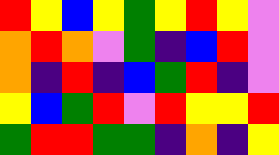[["red", "yellow", "blue", "yellow", "green", "yellow", "red", "yellow", "violet"], ["orange", "red", "orange", "violet", "green", "indigo", "blue", "red", "violet"], ["orange", "indigo", "red", "indigo", "blue", "green", "red", "indigo", "violet"], ["yellow", "blue", "green", "red", "violet", "red", "yellow", "yellow", "red"], ["green", "red", "red", "green", "green", "indigo", "orange", "indigo", "yellow"]]